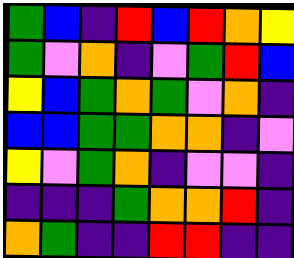[["green", "blue", "indigo", "red", "blue", "red", "orange", "yellow"], ["green", "violet", "orange", "indigo", "violet", "green", "red", "blue"], ["yellow", "blue", "green", "orange", "green", "violet", "orange", "indigo"], ["blue", "blue", "green", "green", "orange", "orange", "indigo", "violet"], ["yellow", "violet", "green", "orange", "indigo", "violet", "violet", "indigo"], ["indigo", "indigo", "indigo", "green", "orange", "orange", "red", "indigo"], ["orange", "green", "indigo", "indigo", "red", "red", "indigo", "indigo"]]